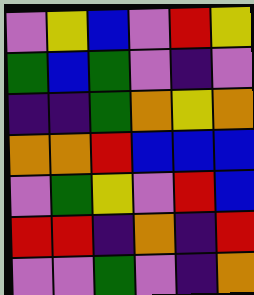[["violet", "yellow", "blue", "violet", "red", "yellow"], ["green", "blue", "green", "violet", "indigo", "violet"], ["indigo", "indigo", "green", "orange", "yellow", "orange"], ["orange", "orange", "red", "blue", "blue", "blue"], ["violet", "green", "yellow", "violet", "red", "blue"], ["red", "red", "indigo", "orange", "indigo", "red"], ["violet", "violet", "green", "violet", "indigo", "orange"]]